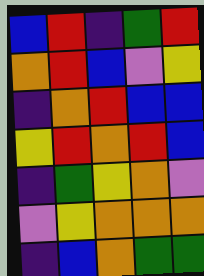[["blue", "red", "indigo", "green", "red"], ["orange", "red", "blue", "violet", "yellow"], ["indigo", "orange", "red", "blue", "blue"], ["yellow", "red", "orange", "red", "blue"], ["indigo", "green", "yellow", "orange", "violet"], ["violet", "yellow", "orange", "orange", "orange"], ["indigo", "blue", "orange", "green", "green"]]